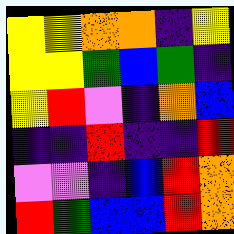[["yellow", "yellow", "orange", "orange", "indigo", "yellow"], ["yellow", "yellow", "green", "blue", "green", "indigo"], ["yellow", "red", "violet", "indigo", "orange", "blue"], ["indigo", "indigo", "red", "indigo", "indigo", "red"], ["violet", "violet", "indigo", "blue", "red", "orange"], ["red", "green", "blue", "blue", "red", "orange"]]